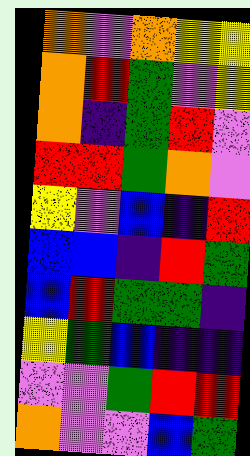[["orange", "violet", "orange", "yellow", "yellow"], ["orange", "red", "green", "violet", "yellow"], ["orange", "indigo", "green", "red", "violet"], ["red", "red", "green", "orange", "violet"], ["yellow", "violet", "blue", "indigo", "red"], ["blue", "blue", "indigo", "red", "green"], ["blue", "red", "green", "green", "indigo"], ["yellow", "green", "blue", "indigo", "indigo"], ["violet", "violet", "green", "red", "red"], ["orange", "violet", "violet", "blue", "green"]]